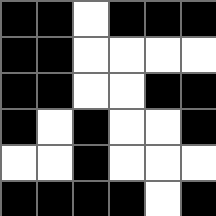[["black", "black", "white", "black", "black", "black"], ["black", "black", "white", "white", "white", "white"], ["black", "black", "white", "white", "black", "black"], ["black", "white", "black", "white", "white", "black"], ["white", "white", "black", "white", "white", "white"], ["black", "black", "black", "black", "white", "black"]]